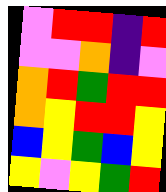[["violet", "red", "red", "indigo", "red"], ["violet", "violet", "orange", "indigo", "violet"], ["orange", "red", "green", "red", "red"], ["orange", "yellow", "red", "red", "yellow"], ["blue", "yellow", "green", "blue", "yellow"], ["yellow", "violet", "yellow", "green", "red"]]